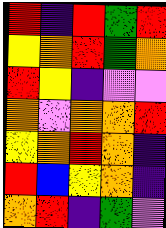[["red", "indigo", "red", "green", "red"], ["yellow", "orange", "red", "green", "orange"], ["red", "yellow", "indigo", "violet", "violet"], ["orange", "violet", "orange", "orange", "red"], ["yellow", "orange", "red", "orange", "indigo"], ["red", "blue", "yellow", "orange", "indigo"], ["orange", "red", "indigo", "green", "violet"]]